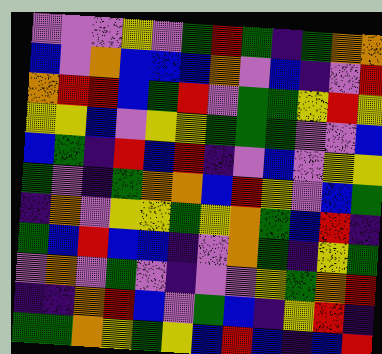[["violet", "violet", "violet", "yellow", "violet", "green", "red", "green", "indigo", "green", "orange", "orange"], ["blue", "violet", "orange", "blue", "blue", "blue", "orange", "violet", "blue", "indigo", "violet", "red"], ["orange", "red", "red", "blue", "green", "red", "violet", "green", "green", "yellow", "red", "yellow"], ["yellow", "yellow", "blue", "violet", "yellow", "yellow", "green", "green", "green", "violet", "violet", "blue"], ["blue", "green", "indigo", "red", "blue", "red", "indigo", "violet", "blue", "violet", "yellow", "yellow"], ["green", "violet", "indigo", "green", "orange", "orange", "blue", "red", "yellow", "violet", "blue", "green"], ["indigo", "orange", "violet", "yellow", "yellow", "green", "yellow", "orange", "green", "blue", "red", "indigo"], ["green", "blue", "red", "blue", "blue", "indigo", "violet", "orange", "green", "indigo", "yellow", "green"], ["violet", "orange", "violet", "green", "violet", "indigo", "violet", "violet", "yellow", "green", "orange", "red"], ["indigo", "indigo", "orange", "red", "blue", "violet", "green", "blue", "indigo", "yellow", "red", "indigo"], ["green", "green", "orange", "yellow", "green", "yellow", "blue", "red", "blue", "indigo", "blue", "red"]]